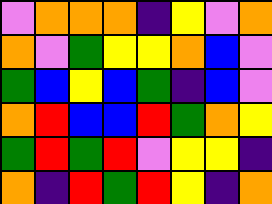[["violet", "orange", "orange", "orange", "indigo", "yellow", "violet", "orange"], ["orange", "violet", "green", "yellow", "yellow", "orange", "blue", "violet"], ["green", "blue", "yellow", "blue", "green", "indigo", "blue", "violet"], ["orange", "red", "blue", "blue", "red", "green", "orange", "yellow"], ["green", "red", "green", "red", "violet", "yellow", "yellow", "indigo"], ["orange", "indigo", "red", "green", "red", "yellow", "indigo", "orange"]]